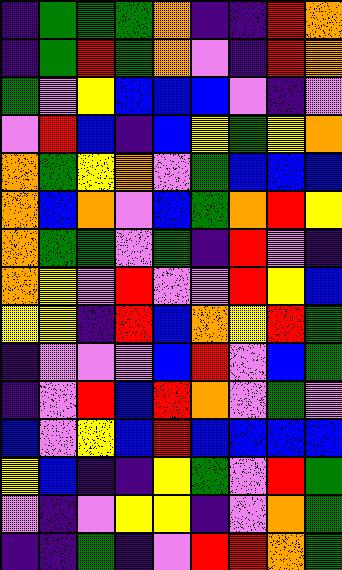[["indigo", "green", "green", "green", "orange", "indigo", "indigo", "red", "orange"], ["indigo", "green", "red", "green", "orange", "violet", "indigo", "red", "orange"], ["green", "violet", "yellow", "blue", "blue", "blue", "violet", "indigo", "violet"], ["violet", "red", "blue", "indigo", "blue", "yellow", "green", "yellow", "orange"], ["orange", "green", "yellow", "orange", "violet", "green", "blue", "blue", "blue"], ["orange", "blue", "orange", "violet", "blue", "green", "orange", "red", "yellow"], ["orange", "green", "green", "violet", "green", "indigo", "red", "violet", "indigo"], ["orange", "yellow", "violet", "red", "violet", "violet", "red", "yellow", "blue"], ["yellow", "yellow", "indigo", "red", "blue", "orange", "yellow", "red", "green"], ["indigo", "violet", "violet", "violet", "blue", "red", "violet", "blue", "green"], ["indigo", "violet", "red", "blue", "red", "orange", "violet", "green", "violet"], ["blue", "violet", "yellow", "blue", "red", "blue", "blue", "blue", "blue"], ["yellow", "blue", "indigo", "indigo", "yellow", "green", "violet", "red", "green"], ["violet", "indigo", "violet", "yellow", "yellow", "indigo", "violet", "orange", "green"], ["indigo", "indigo", "green", "indigo", "violet", "red", "red", "orange", "green"]]